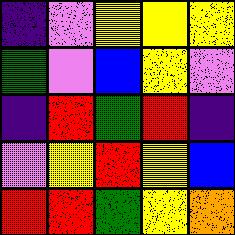[["indigo", "violet", "yellow", "yellow", "yellow"], ["green", "violet", "blue", "yellow", "violet"], ["indigo", "red", "green", "red", "indigo"], ["violet", "yellow", "red", "yellow", "blue"], ["red", "red", "green", "yellow", "orange"]]